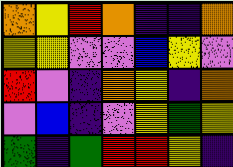[["orange", "yellow", "red", "orange", "indigo", "indigo", "orange"], ["yellow", "yellow", "violet", "violet", "blue", "yellow", "violet"], ["red", "violet", "indigo", "orange", "yellow", "indigo", "orange"], ["violet", "blue", "indigo", "violet", "yellow", "green", "yellow"], ["green", "indigo", "green", "red", "red", "yellow", "indigo"]]